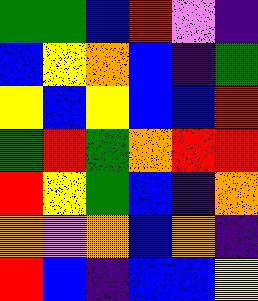[["green", "green", "blue", "red", "violet", "indigo"], ["blue", "yellow", "orange", "blue", "indigo", "green"], ["yellow", "blue", "yellow", "blue", "blue", "red"], ["green", "red", "green", "orange", "red", "red"], ["red", "yellow", "green", "blue", "indigo", "orange"], ["orange", "violet", "orange", "blue", "orange", "indigo"], ["red", "blue", "indigo", "blue", "blue", "yellow"]]